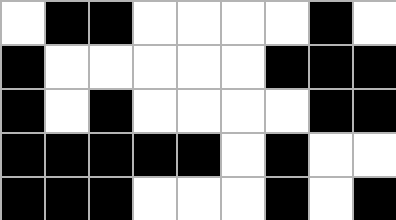[["white", "black", "black", "white", "white", "white", "white", "black", "white"], ["black", "white", "white", "white", "white", "white", "black", "black", "black"], ["black", "white", "black", "white", "white", "white", "white", "black", "black"], ["black", "black", "black", "black", "black", "white", "black", "white", "white"], ["black", "black", "black", "white", "white", "white", "black", "white", "black"]]